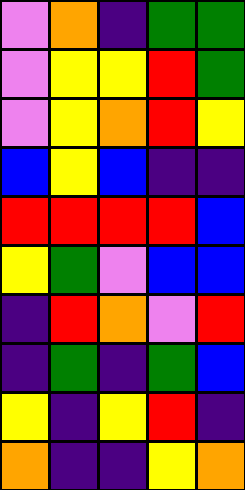[["violet", "orange", "indigo", "green", "green"], ["violet", "yellow", "yellow", "red", "green"], ["violet", "yellow", "orange", "red", "yellow"], ["blue", "yellow", "blue", "indigo", "indigo"], ["red", "red", "red", "red", "blue"], ["yellow", "green", "violet", "blue", "blue"], ["indigo", "red", "orange", "violet", "red"], ["indigo", "green", "indigo", "green", "blue"], ["yellow", "indigo", "yellow", "red", "indigo"], ["orange", "indigo", "indigo", "yellow", "orange"]]